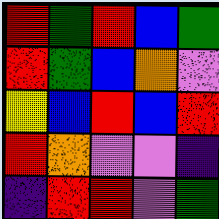[["red", "green", "red", "blue", "green"], ["red", "green", "blue", "orange", "violet"], ["yellow", "blue", "red", "blue", "red"], ["red", "orange", "violet", "violet", "indigo"], ["indigo", "red", "red", "violet", "green"]]